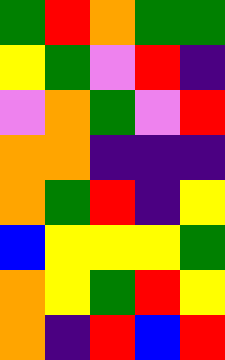[["green", "red", "orange", "green", "green"], ["yellow", "green", "violet", "red", "indigo"], ["violet", "orange", "green", "violet", "red"], ["orange", "orange", "indigo", "indigo", "indigo"], ["orange", "green", "red", "indigo", "yellow"], ["blue", "yellow", "yellow", "yellow", "green"], ["orange", "yellow", "green", "red", "yellow"], ["orange", "indigo", "red", "blue", "red"]]